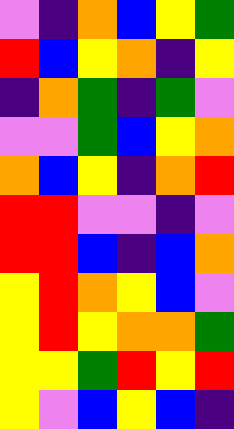[["violet", "indigo", "orange", "blue", "yellow", "green"], ["red", "blue", "yellow", "orange", "indigo", "yellow"], ["indigo", "orange", "green", "indigo", "green", "violet"], ["violet", "violet", "green", "blue", "yellow", "orange"], ["orange", "blue", "yellow", "indigo", "orange", "red"], ["red", "red", "violet", "violet", "indigo", "violet"], ["red", "red", "blue", "indigo", "blue", "orange"], ["yellow", "red", "orange", "yellow", "blue", "violet"], ["yellow", "red", "yellow", "orange", "orange", "green"], ["yellow", "yellow", "green", "red", "yellow", "red"], ["yellow", "violet", "blue", "yellow", "blue", "indigo"]]